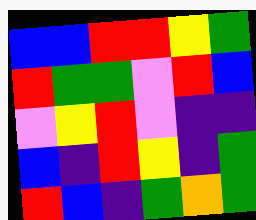[["blue", "blue", "red", "red", "yellow", "green"], ["red", "green", "green", "violet", "red", "blue"], ["violet", "yellow", "red", "violet", "indigo", "indigo"], ["blue", "indigo", "red", "yellow", "indigo", "green"], ["red", "blue", "indigo", "green", "orange", "green"]]